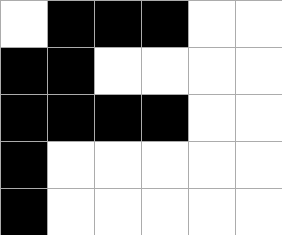[["white", "black", "black", "black", "white", "white"], ["black", "black", "white", "white", "white", "white"], ["black", "black", "black", "black", "white", "white"], ["black", "white", "white", "white", "white", "white"], ["black", "white", "white", "white", "white", "white"]]